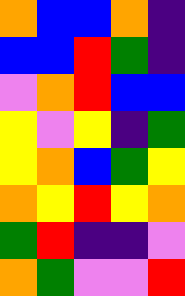[["orange", "blue", "blue", "orange", "indigo"], ["blue", "blue", "red", "green", "indigo"], ["violet", "orange", "red", "blue", "blue"], ["yellow", "violet", "yellow", "indigo", "green"], ["yellow", "orange", "blue", "green", "yellow"], ["orange", "yellow", "red", "yellow", "orange"], ["green", "red", "indigo", "indigo", "violet"], ["orange", "green", "violet", "violet", "red"]]